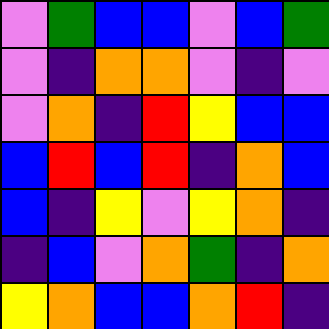[["violet", "green", "blue", "blue", "violet", "blue", "green"], ["violet", "indigo", "orange", "orange", "violet", "indigo", "violet"], ["violet", "orange", "indigo", "red", "yellow", "blue", "blue"], ["blue", "red", "blue", "red", "indigo", "orange", "blue"], ["blue", "indigo", "yellow", "violet", "yellow", "orange", "indigo"], ["indigo", "blue", "violet", "orange", "green", "indigo", "orange"], ["yellow", "orange", "blue", "blue", "orange", "red", "indigo"]]